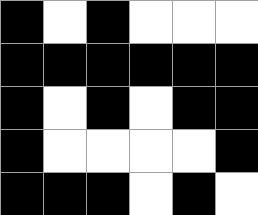[["black", "white", "black", "white", "white", "white"], ["black", "black", "black", "black", "black", "black"], ["black", "white", "black", "white", "black", "black"], ["black", "white", "white", "white", "white", "black"], ["black", "black", "black", "white", "black", "white"]]